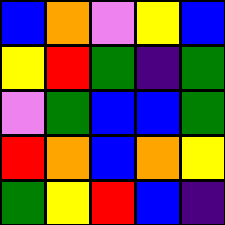[["blue", "orange", "violet", "yellow", "blue"], ["yellow", "red", "green", "indigo", "green"], ["violet", "green", "blue", "blue", "green"], ["red", "orange", "blue", "orange", "yellow"], ["green", "yellow", "red", "blue", "indigo"]]